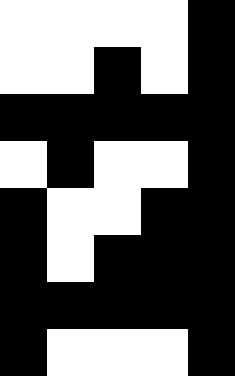[["white", "white", "white", "white", "black"], ["white", "white", "black", "white", "black"], ["black", "black", "black", "black", "black"], ["white", "black", "white", "white", "black"], ["black", "white", "white", "black", "black"], ["black", "white", "black", "black", "black"], ["black", "black", "black", "black", "black"], ["black", "white", "white", "white", "black"]]